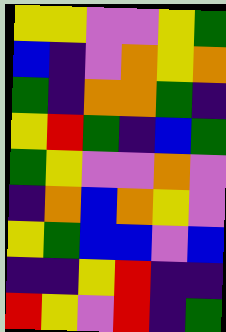[["yellow", "yellow", "violet", "violet", "yellow", "green"], ["blue", "indigo", "violet", "orange", "yellow", "orange"], ["green", "indigo", "orange", "orange", "green", "indigo"], ["yellow", "red", "green", "indigo", "blue", "green"], ["green", "yellow", "violet", "violet", "orange", "violet"], ["indigo", "orange", "blue", "orange", "yellow", "violet"], ["yellow", "green", "blue", "blue", "violet", "blue"], ["indigo", "indigo", "yellow", "red", "indigo", "indigo"], ["red", "yellow", "violet", "red", "indigo", "green"]]